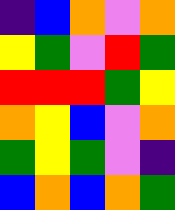[["indigo", "blue", "orange", "violet", "orange"], ["yellow", "green", "violet", "red", "green"], ["red", "red", "red", "green", "yellow"], ["orange", "yellow", "blue", "violet", "orange"], ["green", "yellow", "green", "violet", "indigo"], ["blue", "orange", "blue", "orange", "green"]]